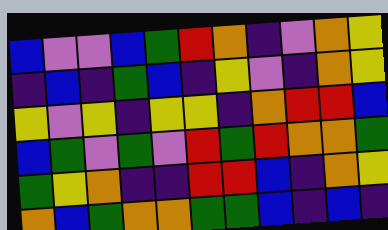[["blue", "violet", "violet", "blue", "green", "red", "orange", "indigo", "violet", "orange", "yellow"], ["indigo", "blue", "indigo", "green", "blue", "indigo", "yellow", "violet", "indigo", "orange", "yellow"], ["yellow", "violet", "yellow", "indigo", "yellow", "yellow", "indigo", "orange", "red", "red", "blue"], ["blue", "green", "violet", "green", "violet", "red", "green", "red", "orange", "orange", "green"], ["green", "yellow", "orange", "indigo", "indigo", "red", "red", "blue", "indigo", "orange", "yellow"], ["orange", "blue", "green", "orange", "orange", "green", "green", "blue", "indigo", "blue", "indigo"]]